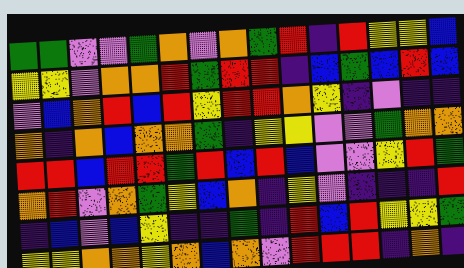[["green", "green", "violet", "violet", "green", "orange", "violet", "orange", "green", "red", "indigo", "red", "yellow", "yellow", "blue"], ["yellow", "yellow", "violet", "orange", "orange", "red", "green", "red", "red", "indigo", "blue", "green", "blue", "red", "blue"], ["violet", "blue", "orange", "red", "blue", "red", "yellow", "red", "red", "orange", "yellow", "indigo", "violet", "indigo", "indigo"], ["orange", "indigo", "orange", "blue", "orange", "orange", "green", "indigo", "yellow", "yellow", "violet", "violet", "green", "orange", "orange"], ["red", "red", "blue", "red", "red", "green", "red", "blue", "red", "blue", "violet", "violet", "yellow", "red", "green"], ["orange", "red", "violet", "orange", "green", "yellow", "blue", "orange", "indigo", "yellow", "violet", "indigo", "indigo", "indigo", "red"], ["indigo", "blue", "violet", "blue", "yellow", "indigo", "indigo", "green", "indigo", "red", "blue", "red", "yellow", "yellow", "green"], ["yellow", "yellow", "orange", "orange", "yellow", "orange", "blue", "orange", "violet", "red", "red", "red", "indigo", "orange", "indigo"]]